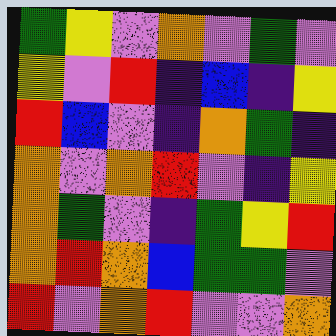[["green", "yellow", "violet", "orange", "violet", "green", "violet"], ["yellow", "violet", "red", "indigo", "blue", "indigo", "yellow"], ["red", "blue", "violet", "indigo", "orange", "green", "indigo"], ["orange", "violet", "orange", "red", "violet", "indigo", "yellow"], ["orange", "green", "violet", "indigo", "green", "yellow", "red"], ["orange", "red", "orange", "blue", "green", "green", "violet"], ["red", "violet", "orange", "red", "violet", "violet", "orange"]]